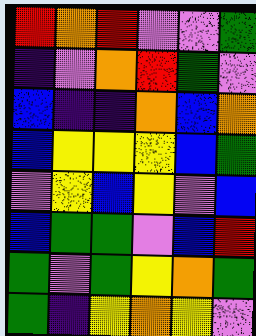[["red", "orange", "red", "violet", "violet", "green"], ["indigo", "violet", "orange", "red", "green", "violet"], ["blue", "indigo", "indigo", "orange", "blue", "orange"], ["blue", "yellow", "yellow", "yellow", "blue", "green"], ["violet", "yellow", "blue", "yellow", "violet", "blue"], ["blue", "green", "green", "violet", "blue", "red"], ["green", "violet", "green", "yellow", "orange", "green"], ["green", "indigo", "yellow", "orange", "yellow", "violet"]]